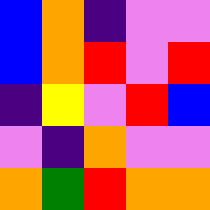[["blue", "orange", "indigo", "violet", "violet"], ["blue", "orange", "red", "violet", "red"], ["indigo", "yellow", "violet", "red", "blue"], ["violet", "indigo", "orange", "violet", "violet"], ["orange", "green", "red", "orange", "orange"]]